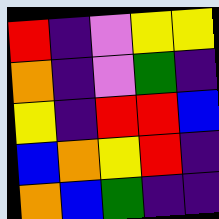[["red", "indigo", "violet", "yellow", "yellow"], ["orange", "indigo", "violet", "green", "indigo"], ["yellow", "indigo", "red", "red", "blue"], ["blue", "orange", "yellow", "red", "indigo"], ["orange", "blue", "green", "indigo", "indigo"]]